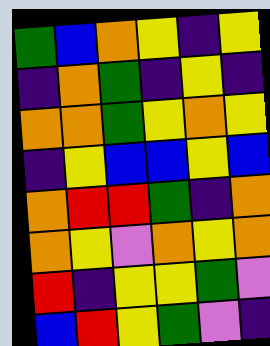[["green", "blue", "orange", "yellow", "indigo", "yellow"], ["indigo", "orange", "green", "indigo", "yellow", "indigo"], ["orange", "orange", "green", "yellow", "orange", "yellow"], ["indigo", "yellow", "blue", "blue", "yellow", "blue"], ["orange", "red", "red", "green", "indigo", "orange"], ["orange", "yellow", "violet", "orange", "yellow", "orange"], ["red", "indigo", "yellow", "yellow", "green", "violet"], ["blue", "red", "yellow", "green", "violet", "indigo"]]